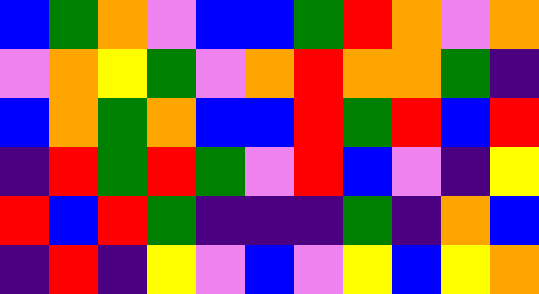[["blue", "green", "orange", "violet", "blue", "blue", "green", "red", "orange", "violet", "orange"], ["violet", "orange", "yellow", "green", "violet", "orange", "red", "orange", "orange", "green", "indigo"], ["blue", "orange", "green", "orange", "blue", "blue", "red", "green", "red", "blue", "red"], ["indigo", "red", "green", "red", "green", "violet", "red", "blue", "violet", "indigo", "yellow"], ["red", "blue", "red", "green", "indigo", "indigo", "indigo", "green", "indigo", "orange", "blue"], ["indigo", "red", "indigo", "yellow", "violet", "blue", "violet", "yellow", "blue", "yellow", "orange"]]